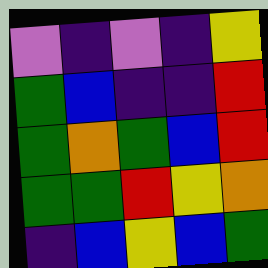[["violet", "indigo", "violet", "indigo", "yellow"], ["green", "blue", "indigo", "indigo", "red"], ["green", "orange", "green", "blue", "red"], ["green", "green", "red", "yellow", "orange"], ["indigo", "blue", "yellow", "blue", "green"]]